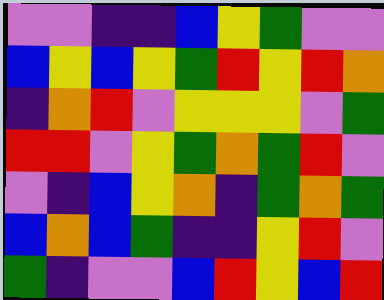[["violet", "violet", "indigo", "indigo", "blue", "yellow", "green", "violet", "violet"], ["blue", "yellow", "blue", "yellow", "green", "red", "yellow", "red", "orange"], ["indigo", "orange", "red", "violet", "yellow", "yellow", "yellow", "violet", "green"], ["red", "red", "violet", "yellow", "green", "orange", "green", "red", "violet"], ["violet", "indigo", "blue", "yellow", "orange", "indigo", "green", "orange", "green"], ["blue", "orange", "blue", "green", "indigo", "indigo", "yellow", "red", "violet"], ["green", "indigo", "violet", "violet", "blue", "red", "yellow", "blue", "red"]]